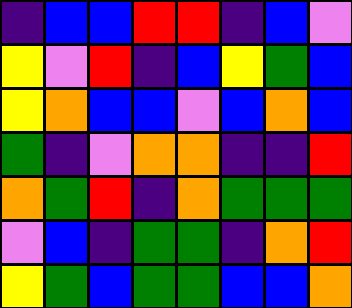[["indigo", "blue", "blue", "red", "red", "indigo", "blue", "violet"], ["yellow", "violet", "red", "indigo", "blue", "yellow", "green", "blue"], ["yellow", "orange", "blue", "blue", "violet", "blue", "orange", "blue"], ["green", "indigo", "violet", "orange", "orange", "indigo", "indigo", "red"], ["orange", "green", "red", "indigo", "orange", "green", "green", "green"], ["violet", "blue", "indigo", "green", "green", "indigo", "orange", "red"], ["yellow", "green", "blue", "green", "green", "blue", "blue", "orange"]]